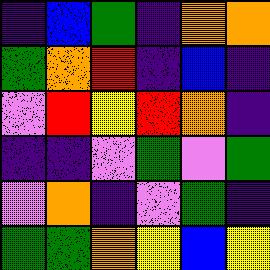[["indigo", "blue", "green", "indigo", "orange", "orange"], ["green", "orange", "red", "indigo", "blue", "indigo"], ["violet", "red", "yellow", "red", "orange", "indigo"], ["indigo", "indigo", "violet", "green", "violet", "green"], ["violet", "orange", "indigo", "violet", "green", "indigo"], ["green", "green", "orange", "yellow", "blue", "yellow"]]